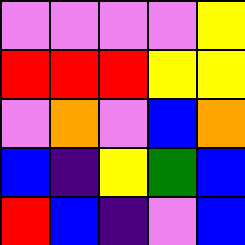[["violet", "violet", "violet", "violet", "yellow"], ["red", "red", "red", "yellow", "yellow"], ["violet", "orange", "violet", "blue", "orange"], ["blue", "indigo", "yellow", "green", "blue"], ["red", "blue", "indigo", "violet", "blue"]]